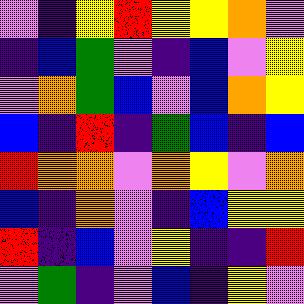[["violet", "indigo", "yellow", "red", "yellow", "yellow", "orange", "violet"], ["indigo", "blue", "green", "violet", "indigo", "blue", "violet", "yellow"], ["violet", "orange", "green", "blue", "violet", "blue", "orange", "yellow"], ["blue", "indigo", "red", "indigo", "green", "blue", "indigo", "blue"], ["red", "orange", "orange", "violet", "orange", "yellow", "violet", "orange"], ["blue", "indigo", "orange", "violet", "indigo", "blue", "yellow", "yellow"], ["red", "indigo", "blue", "violet", "yellow", "indigo", "indigo", "red"], ["violet", "green", "indigo", "violet", "blue", "indigo", "yellow", "violet"]]